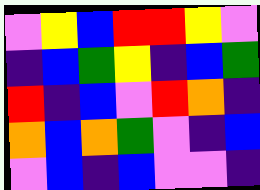[["violet", "yellow", "blue", "red", "red", "yellow", "violet"], ["indigo", "blue", "green", "yellow", "indigo", "blue", "green"], ["red", "indigo", "blue", "violet", "red", "orange", "indigo"], ["orange", "blue", "orange", "green", "violet", "indigo", "blue"], ["violet", "blue", "indigo", "blue", "violet", "violet", "indigo"]]